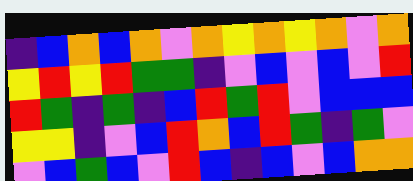[["indigo", "blue", "orange", "blue", "orange", "violet", "orange", "yellow", "orange", "yellow", "orange", "violet", "orange"], ["yellow", "red", "yellow", "red", "green", "green", "indigo", "violet", "blue", "violet", "blue", "violet", "red"], ["red", "green", "indigo", "green", "indigo", "blue", "red", "green", "red", "violet", "blue", "blue", "blue"], ["yellow", "yellow", "indigo", "violet", "blue", "red", "orange", "blue", "red", "green", "indigo", "green", "violet"], ["violet", "blue", "green", "blue", "violet", "red", "blue", "indigo", "blue", "violet", "blue", "orange", "orange"]]